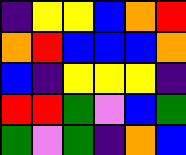[["indigo", "yellow", "yellow", "blue", "orange", "red"], ["orange", "red", "blue", "blue", "blue", "orange"], ["blue", "indigo", "yellow", "yellow", "yellow", "indigo"], ["red", "red", "green", "violet", "blue", "green"], ["green", "violet", "green", "indigo", "orange", "blue"]]